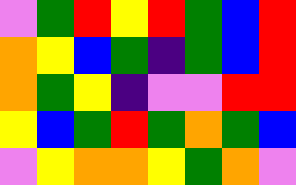[["violet", "green", "red", "yellow", "red", "green", "blue", "red"], ["orange", "yellow", "blue", "green", "indigo", "green", "blue", "red"], ["orange", "green", "yellow", "indigo", "violet", "violet", "red", "red"], ["yellow", "blue", "green", "red", "green", "orange", "green", "blue"], ["violet", "yellow", "orange", "orange", "yellow", "green", "orange", "violet"]]